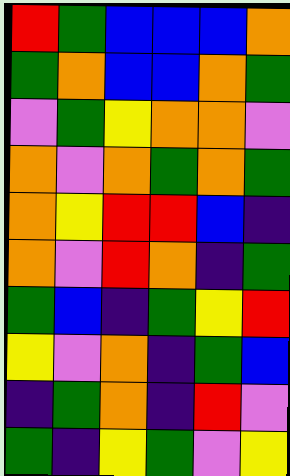[["red", "green", "blue", "blue", "blue", "orange"], ["green", "orange", "blue", "blue", "orange", "green"], ["violet", "green", "yellow", "orange", "orange", "violet"], ["orange", "violet", "orange", "green", "orange", "green"], ["orange", "yellow", "red", "red", "blue", "indigo"], ["orange", "violet", "red", "orange", "indigo", "green"], ["green", "blue", "indigo", "green", "yellow", "red"], ["yellow", "violet", "orange", "indigo", "green", "blue"], ["indigo", "green", "orange", "indigo", "red", "violet"], ["green", "indigo", "yellow", "green", "violet", "yellow"]]